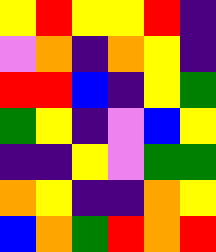[["yellow", "red", "yellow", "yellow", "red", "indigo"], ["violet", "orange", "indigo", "orange", "yellow", "indigo"], ["red", "red", "blue", "indigo", "yellow", "green"], ["green", "yellow", "indigo", "violet", "blue", "yellow"], ["indigo", "indigo", "yellow", "violet", "green", "green"], ["orange", "yellow", "indigo", "indigo", "orange", "yellow"], ["blue", "orange", "green", "red", "orange", "red"]]